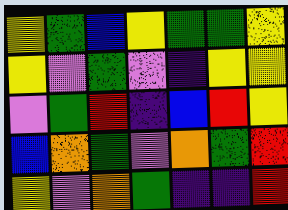[["yellow", "green", "blue", "yellow", "green", "green", "yellow"], ["yellow", "violet", "green", "violet", "indigo", "yellow", "yellow"], ["violet", "green", "red", "indigo", "blue", "red", "yellow"], ["blue", "orange", "green", "violet", "orange", "green", "red"], ["yellow", "violet", "orange", "green", "indigo", "indigo", "red"]]